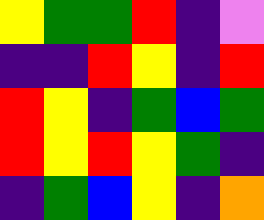[["yellow", "green", "green", "red", "indigo", "violet"], ["indigo", "indigo", "red", "yellow", "indigo", "red"], ["red", "yellow", "indigo", "green", "blue", "green"], ["red", "yellow", "red", "yellow", "green", "indigo"], ["indigo", "green", "blue", "yellow", "indigo", "orange"]]